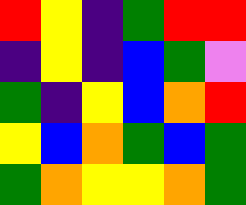[["red", "yellow", "indigo", "green", "red", "red"], ["indigo", "yellow", "indigo", "blue", "green", "violet"], ["green", "indigo", "yellow", "blue", "orange", "red"], ["yellow", "blue", "orange", "green", "blue", "green"], ["green", "orange", "yellow", "yellow", "orange", "green"]]